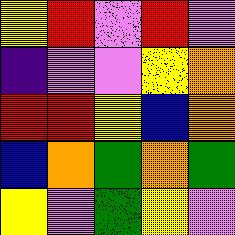[["yellow", "red", "violet", "red", "violet"], ["indigo", "violet", "violet", "yellow", "orange"], ["red", "red", "yellow", "blue", "orange"], ["blue", "orange", "green", "orange", "green"], ["yellow", "violet", "green", "yellow", "violet"]]